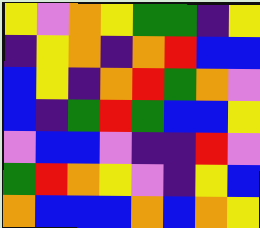[["yellow", "violet", "orange", "yellow", "green", "green", "indigo", "yellow"], ["indigo", "yellow", "orange", "indigo", "orange", "red", "blue", "blue"], ["blue", "yellow", "indigo", "orange", "red", "green", "orange", "violet"], ["blue", "indigo", "green", "red", "green", "blue", "blue", "yellow"], ["violet", "blue", "blue", "violet", "indigo", "indigo", "red", "violet"], ["green", "red", "orange", "yellow", "violet", "indigo", "yellow", "blue"], ["orange", "blue", "blue", "blue", "orange", "blue", "orange", "yellow"]]